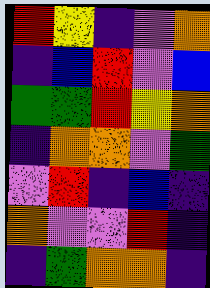[["red", "yellow", "indigo", "violet", "orange"], ["indigo", "blue", "red", "violet", "blue"], ["green", "green", "red", "yellow", "orange"], ["indigo", "orange", "orange", "violet", "green"], ["violet", "red", "indigo", "blue", "indigo"], ["orange", "violet", "violet", "red", "indigo"], ["indigo", "green", "orange", "orange", "indigo"]]